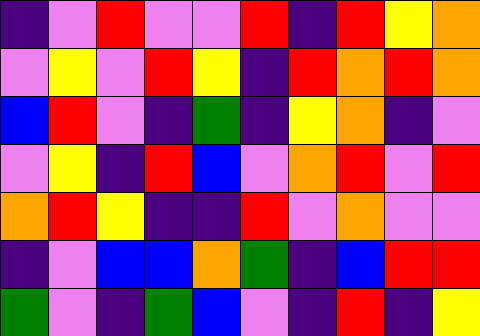[["indigo", "violet", "red", "violet", "violet", "red", "indigo", "red", "yellow", "orange"], ["violet", "yellow", "violet", "red", "yellow", "indigo", "red", "orange", "red", "orange"], ["blue", "red", "violet", "indigo", "green", "indigo", "yellow", "orange", "indigo", "violet"], ["violet", "yellow", "indigo", "red", "blue", "violet", "orange", "red", "violet", "red"], ["orange", "red", "yellow", "indigo", "indigo", "red", "violet", "orange", "violet", "violet"], ["indigo", "violet", "blue", "blue", "orange", "green", "indigo", "blue", "red", "red"], ["green", "violet", "indigo", "green", "blue", "violet", "indigo", "red", "indigo", "yellow"]]